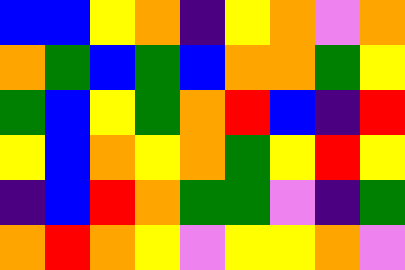[["blue", "blue", "yellow", "orange", "indigo", "yellow", "orange", "violet", "orange"], ["orange", "green", "blue", "green", "blue", "orange", "orange", "green", "yellow"], ["green", "blue", "yellow", "green", "orange", "red", "blue", "indigo", "red"], ["yellow", "blue", "orange", "yellow", "orange", "green", "yellow", "red", "yellow"], ["indigo", "blue", "red", "orange", "green", "green", "violet", "indigo", "green"], ["orange", "red", "orange", "yellow", "violet", "yellow", "yellow", "orange", "violet"]]